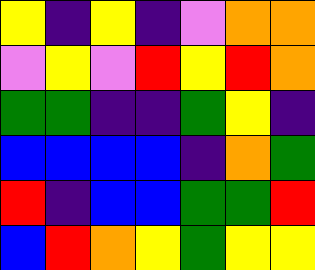[["yellow", "indigo", "yellow", "indigo", "violet", "orange", "orange"], ["violet", "yellow", "violet", "red", "yellow", "red", "orange"], ["green", "green", "indigo", "indigo", "green", "yellow", "indigo"], ["blue", "blue", "blue", "blue", "indigo", "orange", "green"], ["red", "indigo", "blue", "blue", "green", "green", "red"], ["blue", "red", "orange", "yellow", "green", "yellow", "yellow"]]